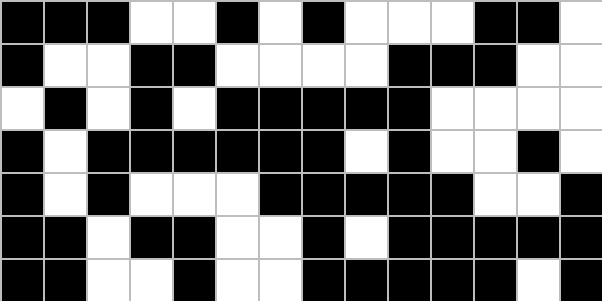[["black", "black", "black", "white", "white", "black", "white", "black", "white", "white", "white", "black", "black", "white"], ["black", "white", "white", "black", "black", "white", "white", "white", "white", "black", "black", "black", "white", "white"], ["white", "black", "white", "black", "white", "black", "black", "black", "black", "black", "white", "white", "white", "white"], ["black", "white", "black", "black", "black", "black", "black", "black", "white", "black", "white", "white", "black", "white"], ["black", "white", "black", "white", "white", "white", "black", "black", "black", "black", "black", "white", "white", "black"], ["black", "black", "white", "black", "black", "white", "white", "black", "white", "black", "black", "black", "black", "black"], ["black", "black", "white", "white", "black", "white", "white", "black", "black", "black", "black", "black", "white", "black"]]